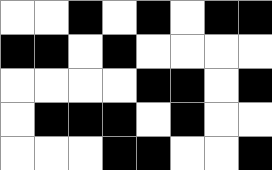[["white", "white", "black", "white", "black", "white", "black", "black"], ["black", "black", "white", "black", "white", "white", "white", "white"], ["white", "white", "white", "white", "black", "black", "white", "black"], ["white", "black", "black", "black", "white", "black", "white", "white"], ["white", "white", "white", "black", "black", "white", "white", "black"]]